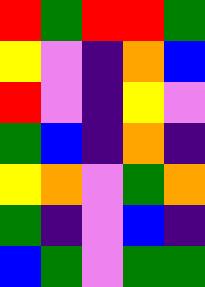[["red", "green", "red", "red", "green"], ["yellow", "violet", "indigo", "orange", "blue"], ["red", "violet", "indigo", "yellow", "violet"], ["green", "blue", "indigo", "orange", "indigo"], ["yellow", "orange", "violet", "green", "orange"], ["green", "indigo", "violet", "blue", "indigo"], ["blue", "green", "violet", "green", "green"]]